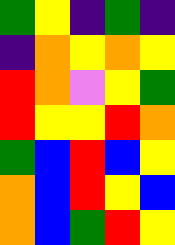[["green", "yellow", "indigo", "green", "indigo"], ["indigo", "orange", "yellow", "orange", "yellow"], ["red", "orange", "violet", "yellow", "green"], ["red", "yellow", "yellow", "red", "orange"], ["green", "blue", "red", "blue", "yellow"], ["orange", "blue", "red", "yellow", "blue"], ["orange", "blue", "green", "red", "yellow"]]